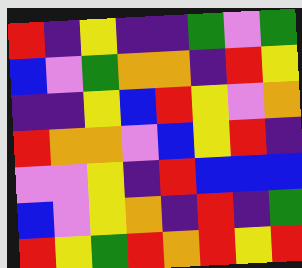[["red", "indigo", "yellow", "indigo", "indigo", "green", "violet", "green"], ["blue", "violet", "green", "orange", "orange", "indigo", "red", "yellow"], ["indigo", "indigo", "yellow", "blue", "red", "yellow", "violet", "orange"], ["red", "orange", "orange", "violet", "blue", "yellow", "red", "indigo"], ["violet", "violet", "yellow", "indigo", "red", "blue", "blue", "blue"], ["blue", "violet", "yellow", "orange", "indigo", "red", "indigo", "green"], ["red", "yellow", "green", "red", "orange", "red", "yellow", "red"]]